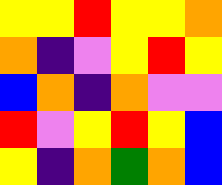[["yellow", "yellow", "red", "yellow", "yellow", "orange"], ["orange", "indigo", "violet", "yellow", "red", "yellow"], ["blue", "orange", "indigo", "orange", "violet", "violet"], ["red", "violet", "yellow", "red", "yellow", "blue"], ["yellow", "indigo", "orange", "green", "orange", "blue"]]